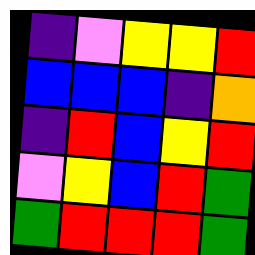[["indigo", "violet", "yellow", "yellow", "red"], ["blue", "blue", "blue", "indigo", "orange"], ["indigo", "red", "blue", "yellow", "red"], ["violet", "yellow", "blue", "red", "green"], ["green", "red", "red", "red", "green"]]